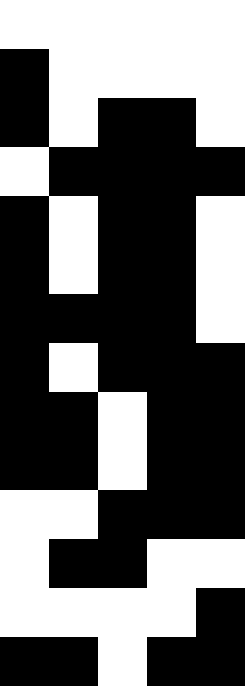[["white", "white", "white", "white", "white"], ["black", "white", "white", "white", "white"], ["black", "white", "black", "black", "white"], ["white", "black", "black", "black", "black"], ["black", "white", "black", "black", "white"], ["black", "white", "black", "black", "white"], ["black", "black", "black", "black", "white"], ["black", "white", "black", "black", "black"], ["black", "black", "white", "black", "black"], ["black", "black", "white", "black", "black"], ["white", "white", "black", "black", "black"], ["white", "black", "black", "white", "white"], ["white", "white", "white", "white", "black"], ["black", "black", "white", "black", "black"]]